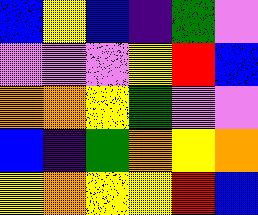[["blue", "yellow", "blue", "indigo", "green", "violet"], ["violet", "violet", "violet", "yellow", "red", "blue"], ["orange", "orange", "yellow", "green", "violet", "violet"], ["blue", "indigo", "green", "orange", "yellow", "orange"], ["yellow", "orange", "yellow", "yellow", "red", "blue"]]